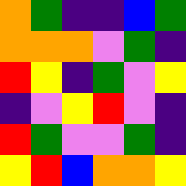[["orange", "green", "indigo", "indigo", "blue", "green"], ["orange", "orange", "orange", "violet", "green", "indigo"], ["red", "yellow", "indigo", "green", "violet", "yellow"], ["indigo", "violet", "yellow", "red", "violet", "indigo"], ["red", "green", "violet", "violet", "green", "indigo"], ["yellow", "red", "blue", "orange", "orange", "yellow"]]